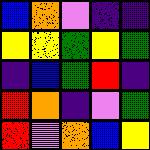[["blue", "orange", "violet", "indigo", "indigo"], ["yellow", "yellow", "green", "yellow", "green"], ["indigo", "blue", "green", "red", "indigo"], ["red", "orange", "indigo", "violet", "green"], ["red", "violet", "orange", "blue", "yellow"]]